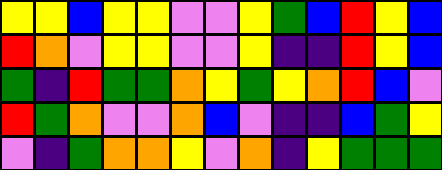[["yellow", "yellow", "blue", "yellow", "yellow", "violet", "violet", "yellow", "green", "blue", "red", "yellow", "blue"], ["red", "orange", "violet", "yellow", "yellow", "violet", "violet", "yellow", "indigo", "indigo", "red", "yellow", "blue"], ["green", "indigo", "red", "green", "green", "orange", "yellow", "green", "yellow", "orange", "red", "blue", "violet"], ["red", "green", "orange", "violet", "violet", "orange", "blue", "violet", "indigo", "indigo", "blue", "green", "yellow"], ["violet", "indigo", "green", "orange", "orange", "yellow", "violet", "orange", "indigo", "yellow", "green", "green", "green"]]